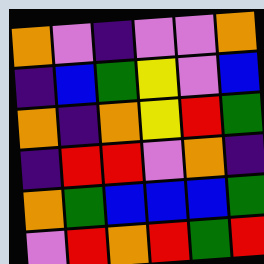[["orange", "violet", "indigo", "violet", "violet", "orange"], ["indigo", "blue", "green", "yellow", "violet", "blue"], ["orange", "indigo", "orange", "yellow", "red", "green"], ["indigo", "red", "red", "violet", "orange", "indigo"], ["orange", "green", "blue", "blue", "blue", "green"], ["violet", "red", "orange", "red", "green", "red"]]